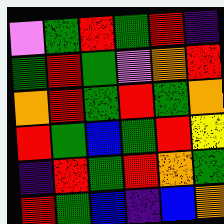[["violet", "green", "red", "green", "red", "indigo"], ["green", "red", "green", "violet", "orange", "red"], ["orange", "red", "green", "red", "green", "orange"], ["red", "green", "blue", "green", "red", "yellow"], ["indigo", "red", "green", "red", "orange", "green"], ["red", "green", "blue", "indigo", "blue", "orange"]]